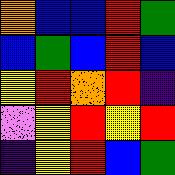[["orange", "blue", "blue", "red", "green"], ["blue", "green", "blue", "red", "blue"], ["yellow", "red", "orange", "red", "indigo"], ["violet", "yellow", "red", "yellow", "red"], ["indigo", "yellow", "red", "blue", "green"]]